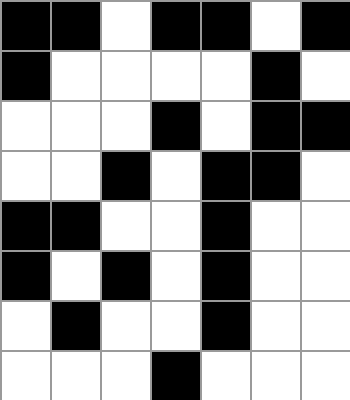[["black", "black", "white", "black", "black", "white", "black"], ["black", "white", "white", "white", "white", "black", "white"], ["white", "white", "white", "black", "white", "black", "black"], ["white", "white", "black", "white", "black", "black", "white"], ["black", "black", "white", "white", "black", "white", "white"], ["black", "white", "black", "white", "black", "white", "white"], ["white", "black", "white", "white", "black", "white", "white"], ["white", "white", "white", "black", "white", "white", "white"]]